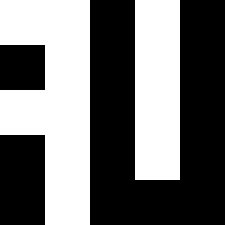[["white", "white", "black", "white", "black"], ["black", "white", "black", "white", "black"], ["white", "white", "black", "white", "black"], ["black", "white", "black", "white", "black"], ["black", "white", "black", "black", "black"]]